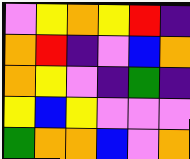[["violet", "yellow", "orange", "yellow", "red", "indigo"], ["orange", "red", "indigo", "violet", "blue", "orange"], ["orange", "yellow", "violet", "indigo", "green", "indigo"], ["yellow", "blue", "yellow", "violet", "violet", "violet"], ["green", "orange", "orange", "blue", "violet", "orange"]]